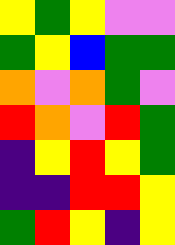[["yellow", "green", "yellow", "violet", "violet"], ["green", "yellow", "blue", "green", "green"], ["orange", "violet", "orange", "green", "violet"], ["red", "orange", "violet", "red", "green"], ["indigo", "yellow", "red", "yellow", "green"], ["indigo", "indigo", "red", "red", "yellow"], ["green", "red", "yellow", "indigo", "yellow"]]